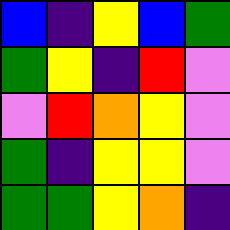[["blue", "indigo", "yellow", "blue", "green"], ["green", "yellow", "indigo", "red", "violet"], ["violet", "red", "orange", "yellow", "violet"], ["green", "indigo", "yellow", "yellow", "violet"], ["green", "green", "yellow", "orange", "indigo"]]